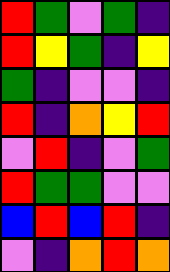[["red", "green", "violet", "green", "indigo"], ["red", "yellow", "green", "indigo", "yellow"], ["green", "indigo", "violet", "violet", "indigo"], ["red", "indigo", "orange", "yellow", "red"], ["violet", "red", "indigo", "violet", "green"], ["red", "green", "green", "violet", "violet"], ["blue", "red", "blue", "red", "indigo"], ["violet", "indigo", "orange", "red", "orange"]]